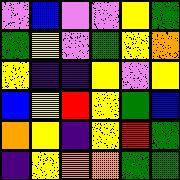[["violet", "blue", "violet", "violet", "yellow", "green"], ["green", "yellow", "violet", "green", "yellow", "orange"], ["yellow", "indigo", "indigo", "yellow", "violet", "yellow"], ["blue", "yellow", "red", "yellow", "green", "blue"], ["orange", "yellow", "indigo", "yellow", "red", "green"], ["indigo", "yellow", "orange", "orange", "green", "green"]]